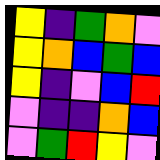[["yellow", "indigo", "green", "orange", "violet"], ["yellow", "orange", "blue", "green", "blue"], ["yellow", "indigo", "violet", "blue", "red"], ["violet", "indigo", "indigo", "orange", "blue"], ["violet", "green", "red", "yellow", "violet"]]